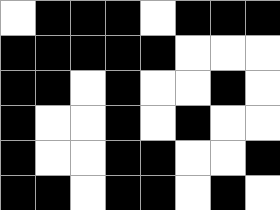[["white", "black", "black", "black", "white", "black", "black", "black"], ["black", "black", "black", "black", "black", "white", "white", "white"], ["black", "black", "white", "black", "white", "white", "black", "white"], ["black", "white", "white", "black", "white", "black", "white", "white"], ["black", "white", "white", "black", "black", "white", "white", "black"], ["black", "black", "white", "black", "black", "white", "black", "white"]]